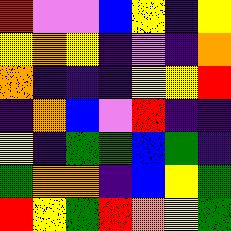[["red", "violet", "violet", "blue", "yellow", "indigo", "yellow"], ["yellow", "orange", "yellow", "indigo", "violet", "indigo", "orange"], ["orange", "indigo", "indigo", "indigo", "yellow", "yellow", "red"], ["indigo", "orange", "blue", "violet", "red", "indigo", "indigo"], ["yellow", "indigo", "green", "green", "blue", "green", "indigo"], ["green", "orange", "orange", "indigo", "blue", "yellow", "green"], ["red", "yellow", "green", "red", "orange", "yellow", "green"]]